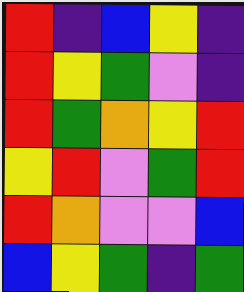[["red", "indigo", "blue", "yellow", "indigo"], ["red", "yellow", "green", "violet", "indigo"], ["red", "green", "orange", "yellow", "red"], ["yellow", "red", "violet", "green", "red"], ["red", "orange", "violet", "violet", "blue"], ["blue", "yellow", "green", "indigo", "green"]]